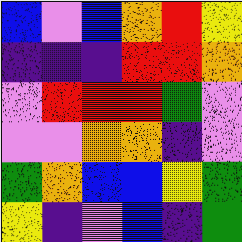[["blue", "violet", "blue", "orange", "red", "yellow"], ["indigo", "indigo", "indigo", "red", "red", "orange"], ["violet", "red", "red", "red", "green", "violet"], ["violet", "violet", "orange", "orange", "indigo", "violet"], ["green", "orange", "blue", "blue", "yellow", "green"], ["yellow", "indigo", "violet", "blue", "indigo", "green"]]